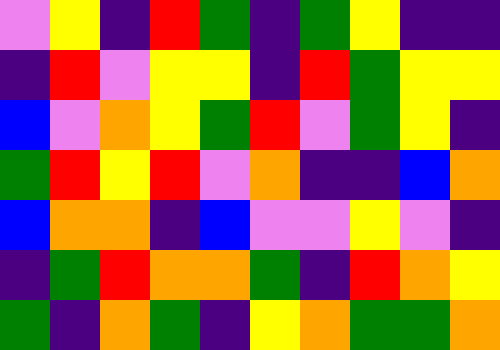[["violet", "yellow", "indigo", "red", "green", "indigo", "green", "yellow", "indigo", "indigo"], ["indigo", "red", "violet", "yellow", "yellow", "indigo", "red", "green", "yellow", "yellow"], ["blue", "violet", "orange", "yellow", "green", "red", "violet", "green", "yellow", "indigo"], ["green", "red", "yellow", "red", "violet", "orange", "indigo", "indigo", "blue", "orange"], ["blue", "orange", "orange", "indigo", "blue", "violet", "violet", "yellow", "violet", "indigo"], ["indigo", "green", "red", "orange", "orange", "green", "indigo", "red", "orange", "yellow"], ["green", "indigo", "orange", "green", "indigo", "yellow", "orange", "green", "green", "orange"]]